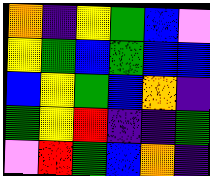[["orange", "indigo", "yellow", "green", "blue", "violet"], ["yellow", "green", "blue", "green", "blue", "blue"], ["blue", "yellow", "green", "blue", "orange", "indigo"], ["green", "yellow", "red", "indigo", "indigo", "green"], ["violet", "red", "green", "blue", "orange", "indigo"]]